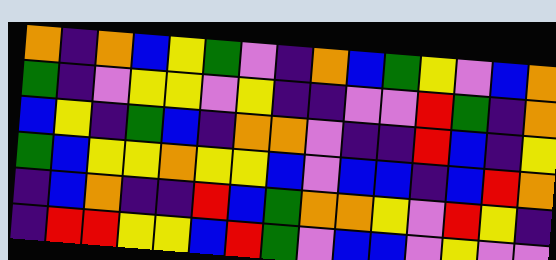[["orange", "indigo", "orange", "blue", "yellow", "green", "violet", "indigo", "orange", "blue", "green", "yellow", "violet", "blue", "orange"], ["green", "indigo", "violet", "yellow", "yellow", "violet", "yellow", "indigo", "indigo", "violet", "violet", "red", "green", "indigo", "orange"], ["blue", "yellow", "indigo", "green", "blue", "indigo", "orange", "orange", "violet", "indigo", "indigo", "red", "blue", "indigo", "yellow"], ["green", "blue", "yellow", "yellow", "orange", "yellow", "yellow", "blue", "violet", "blue", "blue", "indigo", "blue", "red", "orange"], ["indigo", "blue", "orange", "indigo", "indigo", "red", "blue", "green", "orange", "orange", "yellow", "violet", "red", "yellow", "indigo"], ["indigo", "red", "red", "yellow", "yellow", "blue", "red", "green", "violet", "blue", "blue", "violet", "yellow", "violet", "violet"]]